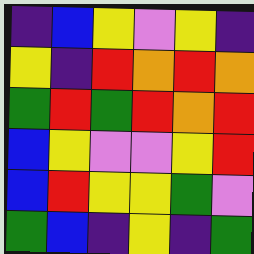[["indigo", "blue", "yellow", "violet", "yellow", "indigo"], ["yellow", "indigo", "red", "orange", "red", "orange"], ["green", "red", "green", "red", "orange", "red"], ["blue", "yellow", "violet", "violet", "yellow", "red"], ["blue", "red", "yellow", "yellow", "green", "violet"], ["green", "blue", "indigo", "yellow", "indigo", "green"]]